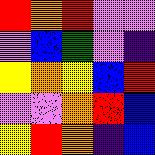[["red", "orange", "red", "violet", "violet"], ["violet", "blue", "green", "violet", "indigo"], ["yellow", "orange", "yellow", "blue", "red"], ["violet", "violet", "orange", "red", "blue"], ["yellow", "red", "orange", "indigo", "blue"]]